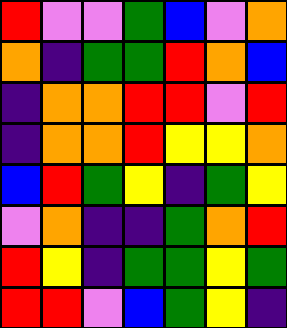[["red", "violet", "violet", "green", "blue", "violet", "orange"], ["orange", "indigo", "green", "green", "red", "orange", "blue"], ["indigo", "orange", "orange", "red", "red", "violet", "red"], ["indigo", "orange", "orange", "red", "yellow", "yellow", "orange"], ["blue", "red", "green", "yellow", "indigo", "green", "yellow"], ["violet", "orange", "indigo", "indigo", "green", "orange", "red"], ["red", "yellow", "indigo", "green", "green", "yellow", "green"], ["red", "red", "violet", "blue", "green", "yellow", "indigo"]]